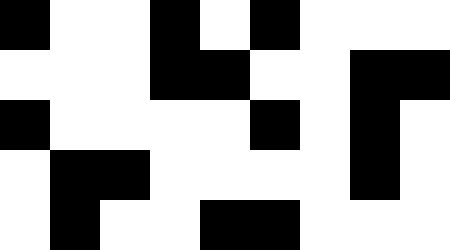[["black", "white", "white", "black", "white", "black", "white", "white", "white"], ["white", "white", "white", "black", "black", "white", "white", "black", "black"], ["black", "white", "white", "white", "white", "black", "white", "black", "white"], ["white", "black", "black", "white", "white", "white", "white", "black", "white"], ["white", "black", "white", "white", "black", "black", "white", "white", "white"]]